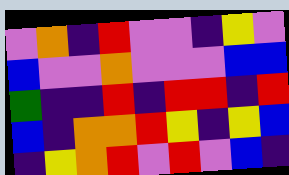[["violet", "orange", "indigo", "red", "violet", "violet", "indigo", "yellow", "violet"], ["blue", "violet", "violet", "orange", "violet", "violet", "violet", "blue", "blue"], ["green", "indigo", "indigo", "red", "indigo", "red", "red", "indigo", "red"], ["blue", "indigo", "orange", "orange", "red", "yellow", "indigo", "yellow", "blue"], ["indigo", "yellow", "orange", "red", "violet", "red", "violet", "blue", "indigo"]]